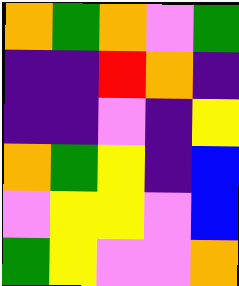[["orange", "green", "orange", "violet", "green"], ["indigo", "indigo", "red", "orange", "indigo"], ["indigo", "indigo", "violet", "indigo", "yellow"], ["orange", "green", "yellow", "indigo", "blue"], ["violet", "yellow", "yellow", "violet", "blue"], ["green", "yellow", "violet", "violet", "orange"]]